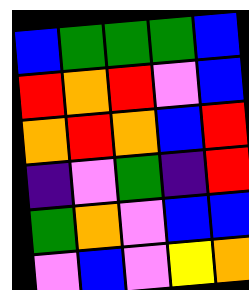[["blue", "green", "green", "green", "blue"], ["red", "orange", "red", "violet", "blue"], ["orange", "red", "orange", "blue", "red"], ["indigo", "violet", "green", "indigo", "red"], ["green", "orange", "violet", "blue", "blue"], ["violet", "blue", "violet", "yellow", "orange"]]